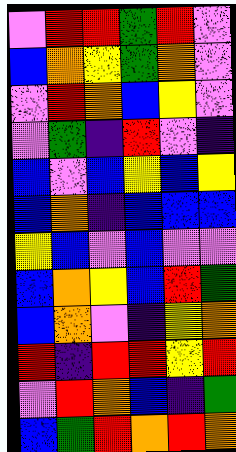[["violet", "red", "red", "green", "red", "violet"], ["blue", "orange", "yellow", "green", "orange", "violet"], ["violet", "red", "orange", "blue", "yellow", "violet"], ["violet", "green", "indigo", "red", "violet", "indigo"], ["blue", "violet", "blue", "yellow", "blue", "yellow"], ["blue", "orange", "indigo", "blue", "blue", "blue"], ["yellow", "blue", "violet", "blue", "violet", "violet"], ["blue", "orange", "yellow", "blue", "red", "green"], ["blue", "orange", "violet", "indigo", "yellow", "orange"], ["red", "indigo", "red", "red", "yellow", "red"], ["violet", "red", "orange", "blue", "indigo", "green"], ["blue", "green", "red", "orange", "red", "orange"]]